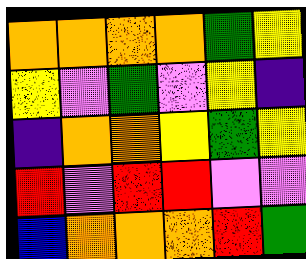[["orange", "orange", "orange", "orange", "green", "yellow"], ["yellow", "violet", "green", "violet", "yellow", "indigo"], ["indigo", "orange", "orange", "yellow", "green", "yellow"], ["red", "violet", "red", "red", "violet", "violet"], ["blue", "orange", "orange", "orange", "red", "green"]]